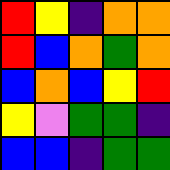[["red", "yellow", "indigo", "orange", "orange"], ["red", "blue", "orange", "green", "orange"], ["blue", "orange", "blue", "yellow", "red"], ["yellow", "violet", "green", "green", "indigo"], ["blue", "blue", "indigo", "green", "green"]]